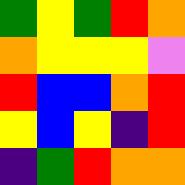[["green", "yellow", "green", "red", "orange"], ["orange", "yellow", "yellow", "yellow", "violet"], ["red", "blue", "blue", "orange", "red"], ["yellow", "blue", "yellow", "indigo", "red"], ["indigo", "green", "red", "orange", "orange"]]